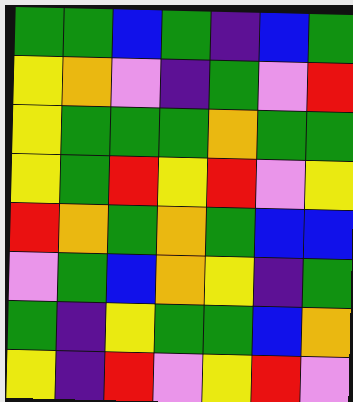[["green", "green", "blue", "green", "indigo", "blue", "green"], ["yellow", "orange", "violet", "indigo", "green", "violet", "red"], ["yellow", "green", "green", "green", "orange", "green", "green"], ["yellow", "green", "red", "yellow", "red", "violet", "yellow"], ["red", "orange", "green", "orange", "green", "blue", "blue"], ["violet", "green", "blue", "orange", "yellow", "indigo", "green"], ["green", "indigo", "yellow", "green", "green", "blue", "orange"], ["yellow", "indigo", "red", "violet", "yellow", "red", "violet"]]